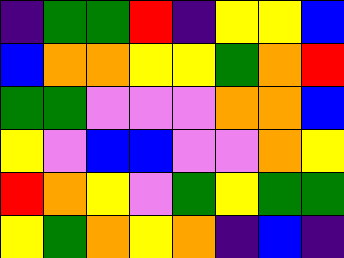[["indigo", "green", "green", "red", "indigo", "yellow", "yellow", "blue"], ["blue", "orange", "orange", "yellow", "yellow", "green", "orange", "red"], ["green", "green", "violet", "violet", "violet", "orange", "orange", "blue"], ["yellow", "violet", "blue", "blue", "violet", "violet", "orange", "yellow"], ["red", "orange", "yellow", "violet", "green", "yellow", "green", "green"], ["yellow", "green", "orange", "yellow", "orange", "indigo", "blue", "indigo"]]